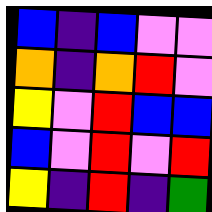[["blue", "indigo", "blue", "violet", "violet"], ["orange", "indigo", "orange", "red", "violet"], ["yellow", "violet", "red", "blue", "blue"], ["blue", "violet", "red", "violet", "red"], ["yellow", "indigo", "red", "indigo", "green"]]